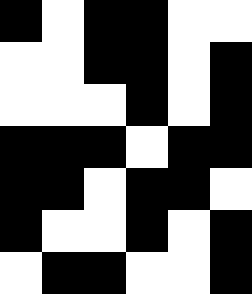[["black", "white", "black", "black", "white", "white"], ["white", "white", "black", "black", "white", "black"], ["white", "white", "white", "black", "white", "black"], ["black", "black", "black", "white", "black", "black"], ["black", "black", "white", "black", "black", "white"], ["black", "white", "white", "black", "white", "black"], ["white", "black", "black", "white", "white", "black"]]